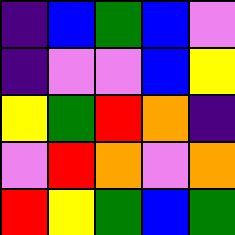[["indigo", "blue", "green", "blue", "violet"], ["indigo", "violet", "violet", "blue", "yellow"], ["yellow", "green", "red", "orange", "indigo"], ["violet", "red", "orange", "violet", "orange"], ["red", "yellow", "green", "blue", "green"]]